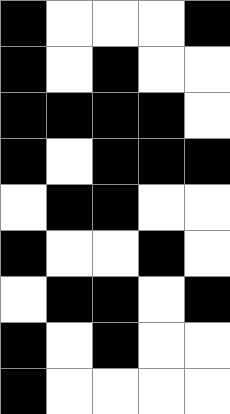[["black", "white", "white", "white", "black"], ["black", "white", "black", "white", "white"], ["black", "black", "black", "black", "white"], ["black", "white", "black", "black", "black"], ["white", "black", "black", "white", "white"], ["black", "white", "white", "black", "white"], ["white", "black", "black", "white", "black"], ["black", "white", "black", "white", "white"], ["black", "white", "white", "white", "white"]]